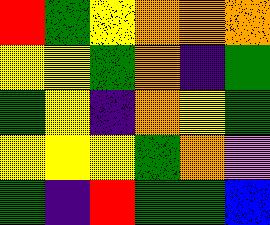[["red", "green", "yellow", "orange", "orange", "orange"], ["yellow", "yellow", "green", "orange", "indigo", "green"], ["green", "yellow", "indigo", "orange", "yellow", "green"], ["yellow", "yellow", "yellow", "green", "orange", "violet"], ["green", "indigo", "red", "green", "green", "blue"]]